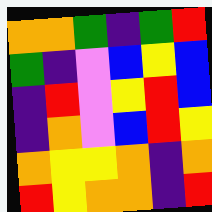[["orange", "orange", "green", "indigo", "green", "red"], ["green", "indigo", "violet", "blue", "yellow", "blue"], ["indigo", "red", "violet", "yellow", "red", "blue"], ["indigo", "orange", "violet", "blue", "red", "yellow"], ["orange", "yellow", "yellow", "orange", "indigo", "orange"], ["red", "yellow", "orange", "orange", "indigo", "red"]]